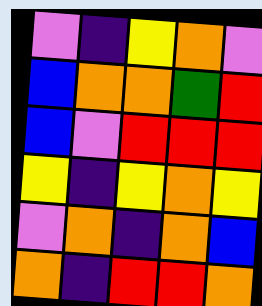[["violet", "indigo", "yellow", "orange", "violet"], ["blue", "orange", "orange", "green", "red"], ["blue", "violet", "red", "red", "red"], ["yellow", "indigo", "yellow", "orange", "yellow"], ["violet", "orange", "indigo", "orange", "blue"], ["orange", "indigo", "red", "red", "orange"]]